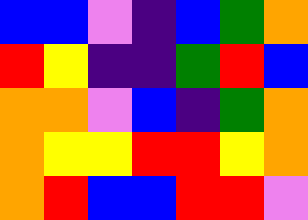[["blue", "blue", "violet", "indigo", "blue", "green", "orange"], ["red", "yellow", "indigo", "indigo", "green", "red", "blue"], ["orange", "orange", "violet", "blue", "indigo", "green", "orange"], ["orange", "yellow", "yellow", "red", "red", "yellow", "orange"], ["orange", "red", "blue", "blue", "red", "red", "violet"]]